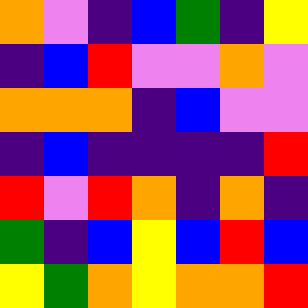[["orange", "violet", "indigo", "blue", "green", "indigo", "yellow"], ["indigo", "blue", "red", "violet", "violet", "orange", "violet"], ["orange", "orange", "orange", "indigo", "blue", "violet", "violet"], ["indigo", "blue", "indigo", "indigo", "indigo", "indigo", "red"], ["red", "violet", "red", "orange", "indigo", "orange", "indigo"], ["green", "indigo", "blue", "yellow", "blue", "red", "blue"], ["yellow", "green", "orange", "yellow", "orange", "orange", "red"]]